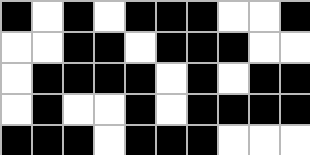[["black", "white", "black", "white", "black", "black", "black", "white", "white", "black"], ["white", "white", "black", "black", "white", "black", "black", "black", "white", "white"], ["white", "black", "black", "black", "black", "white", "black", "white", "black", "black"], ["white", "black", "white", "white", "black", "white", "black", "black", "black", "black"], ["black", "black", "black", "white", "black", "black", "black", "white", "white", "white"]]